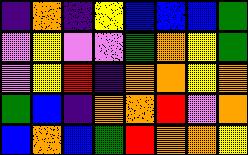[["indigo", "orange", "indigo", "yellow", "blue", "blue", "blue", "green"], ["violet", "yellow", "violet", "violet", "green", "orange", "yellow", "green"], ["violet", "yellow", "red", "indigo", "orange", "orange", "yellow", "orange"], ["green", "blue", "indigo", "orange", "orange", "red", "violet", "orange"], ["blue", "orange", "blue", "green", "red", "orange", "orange", "yellow"]]